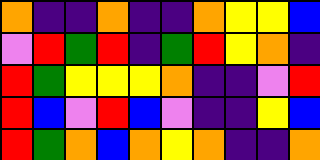[["orange", "indigo", "indigo", "orange", "indigo", "indigo", "orange", "yellow", "yellow", "blue"], ["violet", "red", "green", "red", "indigo", "green", "red", "yellow", "orange", "indigo"], ["red", "green", "yellow", "yellow", "yellow", "orange", "indigo", "indigo", "violet", "red"], ["red", "blue", "violet", "red", "blue", "violet", "indigo", "indigo", "yellow", "blue"], ["red", "green", "orange", "blue", "orange", "yellow", "orange", "indigo", "indigo", "orange"]]